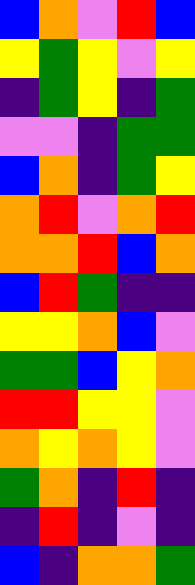[["blue", "orange", "violet", "red", "blue"], ["yellow", "green", "yellow", "violet", "yellow"], ["indigo", "green", "yellow", "indigo", "green"], ["violet", "violet", "indigo", "green", "green"], ["blue", "orange", "indigo", "green", "yellow"], ["orange", "red", "violet", "orange", "red"], ["orange", "orange", "red", "blue", "orange"], ["blue", "red", "green", "indigo", "indigo"], ["yellow", "yellow", "orange", "blue", "violet"], ["green", "green", "blue", "yellow", "orange"], ["red", "red", "yellow", "yellow", "violet"], ["orange", "yellow", "orange", "yellow", "violet"], ["green", "orange", "indigo", "red", "indigo"], ["indigo", "red", "indigo", "violet", "indigo"], ["blue", "indigo", "orange", "orange", "green"]]